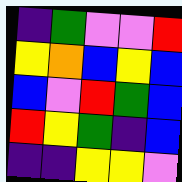[["indigo", "green", "violet", "violet", "red"], ["yellow", "orange", "blue", "yellow", "blue"], ["blue", "violet", "red", "green", "blue"], ["red", "yellow", "green", "indigo", "blue"], ["indigo", "indigo", "yellow", "yellow", "violet"]]